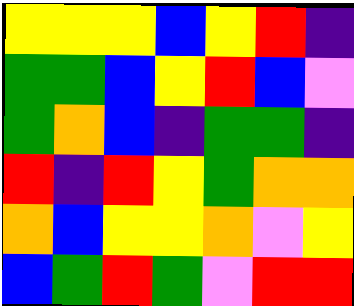[["yellow", "yellow", "yellow", "blue", "yellow", "red", "indigo"], ["green", "green", "blue", "yellow", "red", "blue", "violet"], ["green", "orange", "blue", "indigo", "green", "green", "indigo"], ["red", "indigo", "red", "yellow", "green", "orange", "orange"], ["orange", "blue", "yellow", "yellow", "orange", "violet", "yellow"], ["blue", "green", "red", "green", "violet", "red", "red"]]